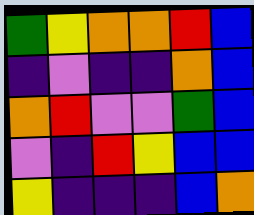[["green", "yellow", "orange", "orange", "red", "blue"], ["indigo", "violet", "indigo", "indigo", "orange", "blue"], ["orange", "red", "violet", "violet", "green", "blue"], ["violet", "indigo", "red", "yellow", "blue", "blue"], ["yellow", "indigo", "indigo", "indigo", "blue", "orange"]]